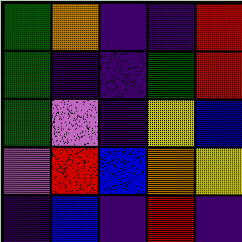[["green", "orange", "indigo", "indigo", "red"], ["green", "indigo", "indigo", "green", "red"], ["green", "violet", "indigo", "yellow", "blue"], ["violet", "red", "blue", "orange", "yellow"], ["indigo", "blue", "indigo", "red", "indigo"]]